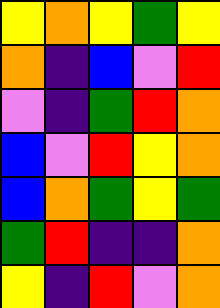[["yellow", "orange", "yellow", "green", "yellow"], ["orange", "indigo", "blue", "violet", "red"], ["violet", "indigo", "green", "red", "orange"], ["blue", "violet", "red", "yellow", "orange"], ["blue", "orange", "green", "yellow", "green"], ["green", "red", "indigo", "indigo", "orange"], ["yellow", "indigo", "red", "violet", "orange"]]